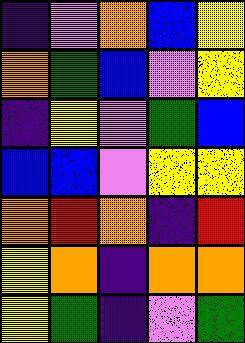[["indigo", "violet", "orange", "blue", "yellow"], ["orange", "green", "blue", "violet", "yellow"], ["indigo", "yellow", "violet", "green", "blue"], ["blue", "blue", "violet", "yellow", "yellow"], ["orange", "red", "orange", "indigo", "red"], ["yellow", "orange", "indigo", "orange", "orange"], ["yellow", "green", "indigo", "violet", "green"]]